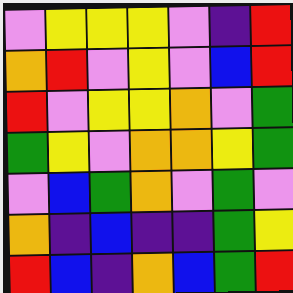[["violet", "yellow", "yellow", "yellow", "violet", "indigo", "red"], ["orange", "red", "violet", "yellow", "violet", "blue", "red"], ["red", "violet", "yellow", "yellow", "orange", "violet", "green"], ["green", "yellow", "violet", "orange", "orange", "yellow", "green"], ["violet", "blue", "green", "orange", "violet", "green", "violet"], ["orange", "indigo", "blue", "indigo", "indigo", "green", "yellow"], ["red", "blue", "indigo", "orange", "blue", "green", "red"]]